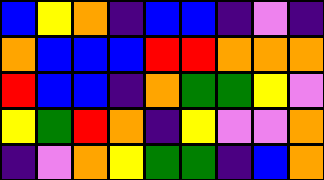[["blue", "yellow", "orange", "indigo", "blue", "blue", "indigo", "violet", "indigo"], ["orange", "blue", "blue", "blue", "red", "red", "orange", "orange", "orange"], ["red", "blue", "blue", "indigo", "orange", "green", "green", "yellow", "violet"], ["yellow", "green", "red", "orange", "indigo", "yellow", "violet", "violet", "orange"], ["indigo", "violet", "orange", "yellow", "green", "green", "indigo", "blue", "orange"]]